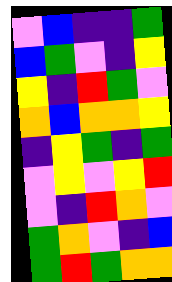[["violet", "blue", "indigo", "indigo", "green"], ["blue", "green", "violet", "indigo", "yellow"], ["yellow", "indigo", "red", "green", "violet"], ["orange", "blue", "orange", "orange", "yellow"], ["indigo", "yellow", "green", "indigo", "green"], ["violet", "yellow", "violet", "yellow", "red"], ["violet", "indigo", "red", "orange", "violet"], ["green", "orange", "violet", "indigo", "blue"], ["green", "red", "green", "orange", "orange"]]